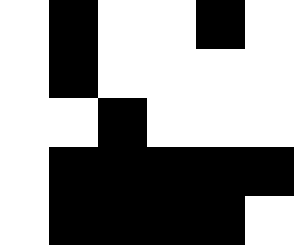[["white", "black", "white", "white", "black", "white"], ["white", "black", "white", "white", "white", "white"], ["white", "white", "black", "white", "white", "white"], ["white", "black", "black", "black", "black", "black"], ["white", "black", "black", "black", "black", "white"]]